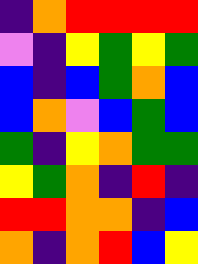[["indigo", "orange", "red", "red", "red", "red"], ["violet", "indigo", "yellow", "green", "yellow", "green"], ["blue", "indigo", "blue", "green", "orange", "blue"], ["blue", "orange", "violet", "blue", "green", "blue"], ["green", "indigo", "yellow", "orange", "green", "green"], ["yellow", "green", "orange", "indigo", "red", "indigo"], ["red", "red", "orange", "orange", "indigo", "blue"], ["orange", "indigo", "orange", "red", "blue", "yellow"]]